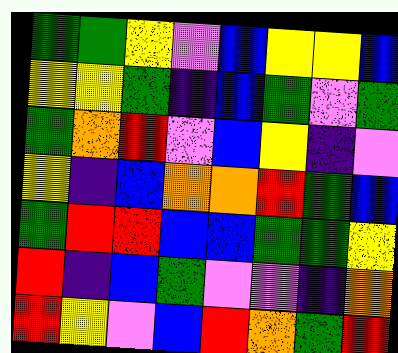[["green", "green", "yellow", "violet", "blue", "yellow", "yellow", "blue"], ["yellow", "yellow", "green", "indigo", "blue", "green", "violet", "green"], ["green", "orange", "red", "violet", "blue", "yellow", "indigo", "violet"], ["yellow", "indigo", "blue", "orange", "orange", "red", "green", "blue"], ["green", "red", "red", "blue", "blue", "green", "green", "yellow"], ["red", "indigo", "blue", "green", "violet", "violet", "indigo", "orange"], ["red", "yellow", "violet", "blue", "red", "orange", "green", "red"]]